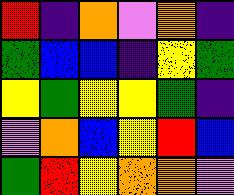[["red", "indigo", "orange", "violet", "orange", "indigo"], ["green", "blue", "blue", "indigo", "yellow", "green"], ["yellow", "green", "yellow", "yellow", "green", "indigo"], ["violet", "orange", "blue", "yellow", "red", "blue"], ["green", "red", "yellow", "orange", "orange", "violet"]]